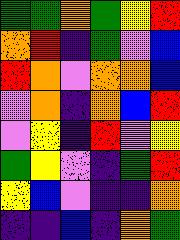[["green", "green", "orange", "green", "yellow", "red"], ["orange", "red", "indigo", "green", "violet", "blue"], ["red", "orange", "violet", "orange", "orange", "blue"], ["violet", "orange", "indigo", "orange", "blue", "red"], ["violet", "yellow", "indigo", "red", "violet", "yellow"], ["green", "yellow", "violet", "indigo", "green", "red"], ["yellow", "blue", "violet", "indigo", "indigo", "orange"], ["indigo", "indigo", "blue", "indigo", "orange", "green"]]